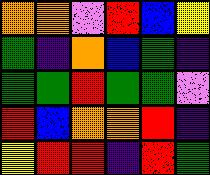[["orange", "orange", "violet", "red", "blue", "yellow"], ["green", "indigo", "orange", "blue", "green", "indigo"], ["green", "green", "red", "green", "green", "violet"], ["red", "blue", "orange", "orange", "red", "indigo"], ["yellow", "red", "red", "indigo", "red", "green"]]